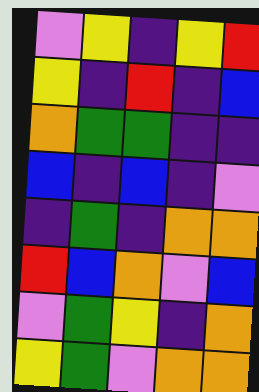[["violet", "yellow", "indigo", "yellow", "red"], ["yellow", "indigo", "red", "indigo", "blue"], ["orange", "green", "green", "indigo", "indigo"], ["blue", "indigo", "blue", "indigo", "violet"], ["indigo", "green", "indigo", "orange", "orange"], ["red", "blue", "orange", "violet", "blue"], ["violet", "green", "yellow", "indigo", "orange"], ["yellow", "green", "violet", "orange", "orange"]]